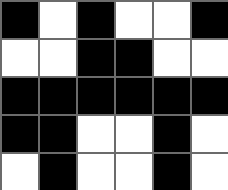[["black", "white", "black", "white", "white", "black"], ["white", "white", "black", "black", "white", "white"], ["black", "black", "black", "black", "black", "black"], ["black", "black", "white", "white", "black", "white"], ["white", "black", "white", "white", "black", "white"]]